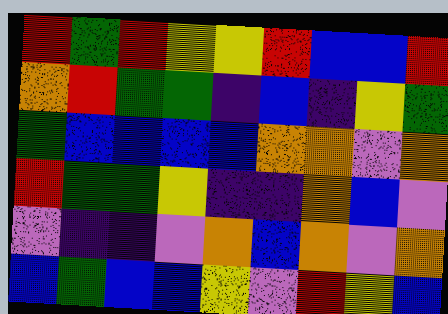[["red", "green", "red", "yellow", "yellow", "red", "blue", "blue", "red"], ["orange", "red", "green", "green", "indigo", "blue", "indigo", "yellow", "green"], ["green", "blue", "blue", "blue", "blue", "orange", "orange", "violet", "orange"], ["red", "green", "green", "yellow", "indigo", "indigo", "orange", "blue", "violet"], ["violet", "indigo", "indigo", "violet", "orange", "blue", "orange", "violet", "orange"], ["blue", "green", "blue", "blue", "yellow", "violet", "red", "yellow", "blue"]]